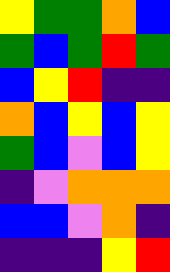[["yellow", "green", "green", "orange", "blue"], ["green", "blue", "green", "red", "green"], ["blue", "yellow", "red", "indigo", "indigo"], ["orange", "blue", "yellow", "blue", "yellow"], ["green", "blue", "violet", "blue", "yellow"], ["indigo", "violet", "orange", "orange", "orange"], ["blue", "blue", "violet", "orange", "indigo"], ["indigo", "indigo", "indigo", "yellow", "red"]]